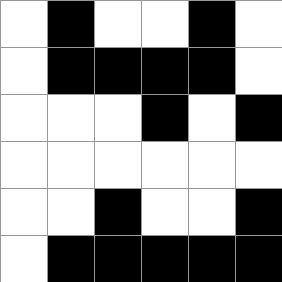[["white", "black", "white", "white", "black", "white"], ["white", "black", "black", "black", "black", "white"], ["white", "white", "white", "black", "white", "black"], ["white", "white", "white", "white", "white", "white"], ["white", "white", "black", "white", "white", "black"], ["white", "black", "black", "black", "black", "black"]]